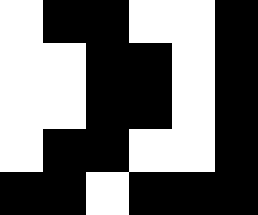[["white", "black", "black", "white", "white", "black"], ["white", "white", "black", "black", "white", "black"], ["white", "white", "black", "black", "white", "black"], ["white", "black", "black", "white", "white", "black"], ["black", "black", "white", "black", "black", "black"]]